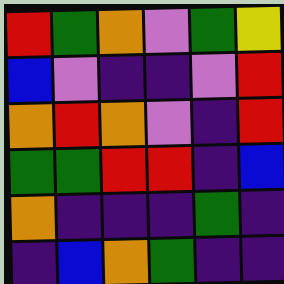[["red", "green", "orange", "violet", "green", "yellow"], ["blue", "violet", "indigo", "indigo", "violet", "red"], ["orange", "red", "orange", "violet", "indigo", "red"], ["green", "green", "red", "red", "indigo", "blue"], ["orange", "indigo", "indigo", "indigo", "green", "indigo"], ["indigo", "blue", "orange", "green", "indigo", "indigo"]]